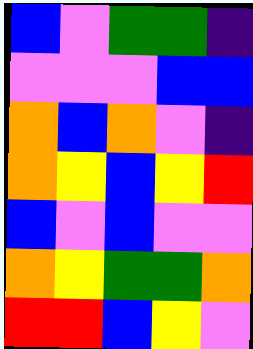[["blue", "violet", "green", "green", "indigo"], ["violet", "violet", "violet", "blue", "blue"], ["orange", "blue", "orange", "violet", "indigo"], ["orange", "yellow", "blue", "yellow", "red"], ["blue", "violet", "blue", "violet", "violet"], ["orange", "yellow", "green", "green", "orange"], ["red", "red", "blue", "yellow", "violet"]]